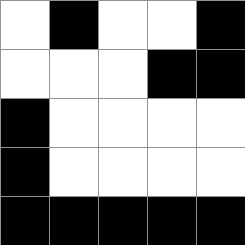[["white", "black", "white", "white", "black"], ["white", "white", "white", "black", "black"], ["black", "white", "white", "white", "white"], ["black", "white", "white", "white", "white"], ["black", "black", "black", "black", "black"]]